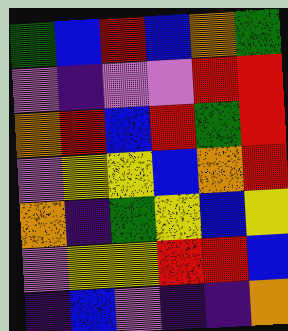[["green", "blue", "red", "blue", "orange", "green"], ["violet", "indigo", "violet", "violet", "red", "red"], ["orange", "red", "blue", "red", "green", "red"], ["violet", "yellow", "yellow", "blue", "orange", "red"], ["orange", "indigo", "green", "yellow", "blue", "yellow"], ["violet", "yellow", "yellow", "red", "red", "blue"], ["indigo", "blue", "violet", "indigo", "indigo", "orange"]]